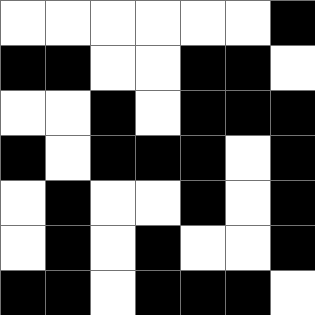[["white", "white", "white", "white", "white", "white", "black"], ["black", "black", "white", "white", "black", "black", "white"], ["white", "white", "black", "white", "black", "black", "black"], ["black", "white", "black", "black", "black", "white", "black"], ["white", "black", "white", "white", "black", "white", "black"], ["white", "black", "white", "black", "white", "white", "black"], ["black", "black", "white", "black", "black", "black", "white"]]